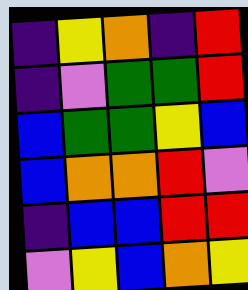[["indigo", "yellow", "orange", "indigo", "red"], ["indigo", "violet", "green", "green", "red"], ["blue", "green", "green", "yellow", "blue"], ["blue", "orange", "orange", "red", "violet"], ["indigo", "blue", "blue", "red", "red"], ["violet", "yellow", "blue", "orange", "yellow"]]